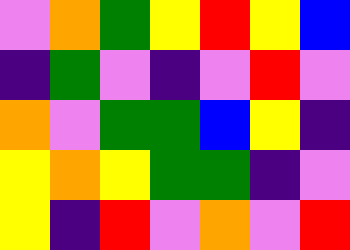[["violet", "orange", "green", "yellow", "red", "yellow", "blue"], ["indigo", "green", "violet", "indigo", "violet", "red", "violet"], ["orange", "violet", "green", "green", "blue", "yellow", "indigo"], ["yellow", "orange", "yellow", "green", "green", "indigo", "violet"], ["yellow", "indigo", "red", "violet", "orange", "violet", "red"]]